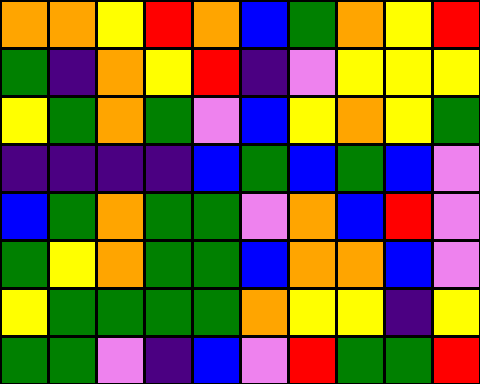[["orange", "orange", "yellow", "red", "orange", "blue", "green", "orange", "yellow", "red"], ["green", "indigo", "orange", "yellow", "red", "indigo", "violet", "yellow", "yellow", "yellow"], ["yellow", "green", "orange", "green", "violet", "blue", "yellow", "orange", "yellow", "green"], ["indigo", "indigo", "indigo", "indigo", "blue", "green", "blue", "green", "blue", "violet"], ["blue", "green", "orange", "green", "green", "violet", "orange", "blue", "red", "violet"], ["green", "yellow", "orange", "green", "green", "blue", "orange", "orange", "blue", "violet"], ["yellow", "green", "green", "green", "green", "orange", "yellow", "yellow", "indigo", "yellow"], ["green", "green", "violet", "indigo", "blue", "violet", "red", "green", "green", "red"]]